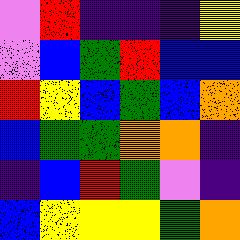[["violet", "red", "indigo", "indigo", "indigo", "yellow"], ["violet", "blue", "green", "red", "blue", "blue"], ["red", "yellow", "blue", "green", "blue", "orange"], ["blue", "green", "green", "orange", "orange", "indigo"], ["indigo", "blue", "red", "green", "violet", "indigo"], ["blue", "yellow", "yellow", "yellow", "green", "orange"]]